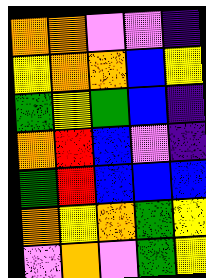[["orange", "orange", "violet", "violet", "indigo"], ["yellow", "orange", "orange", "blue", "yellow"], ["green", "yellow", "green", "blue", "indigo"], ["orange", "red", "blue", "violet", "indigo"], ["green", "red", "blue", "blue", "blue"], ["orange", "yellow", "orange", "green", "yellow"], ["violet", "orange", "violet", "green", "yellow"]]